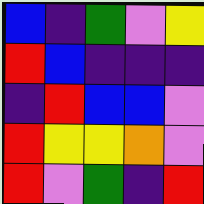[["blue", "indigo", "green", "violet", "yellow"], ["red", "blue", "indigo", "indigo", "indigo"], ["indigo", "red", "blue", "blue", "violet"], ["red", "yellow", "yellow", "orange", "violet"], ["red", "violet", "green", "indigo", "red"]]